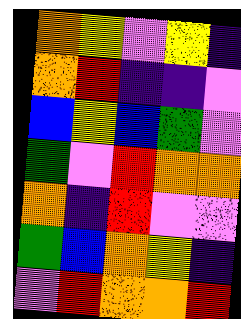[["orange", "yellow", "violet", "yellow", "indigo"], ["orange", "red", "indigo", "indigo", "violet"], ["blue", "yellow", "blue", "green", "violet"], ["green", "violet", "red", "orange", "orange"], ["orange", "indigo", "red", "violet", "violet"], ["green", "blue", "orange", "yellow", "indigo"], ["violet", "red", "orange", "orange", "red"]]